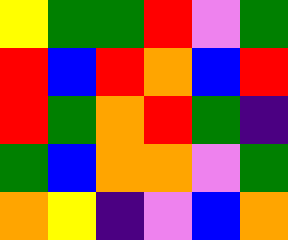[["yellow", "green", "green", "red", "violet", "green"], ["red", "blue", "red", "orange", "blue", "red"], ["red", "green", "orange", "red", "green", "indigo"], ["green", "blue", "orange", "orange", "violet", "green"], ["orange", "yellow", "indigo", "violet", "blue", "orange"]]